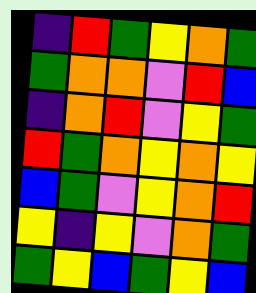[["indigo", "red", "green", "yellow", "orange", "green"], ["green", "orange", "orange", "violet", "red", "blue"], ["indigo", "orange", "red", "violet", "yellow", "green"], ["red", "green", "orange", "yellow", "orange", "yellow"], ["blue", "green", "violet", "yellow", "orange", "red"], ["yellow", "indigo", "yellow", "violet", "orange", "green"], ["green", "yellow", "blue", "green", "yellow", "blue"]]